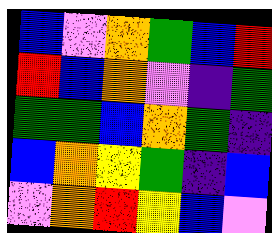[["blue", "violet", "orange", "green", "blue", "red"], ["red", "blue", "orange", "violet", "indigo", "green"], ["green", "green", "blue", "orange", "green", "indigo"], ["blue", "orange", "yellow", "green", "indigo", "blue"], ["violet", "orange", "red", "yellow", "blue", "violet"]]